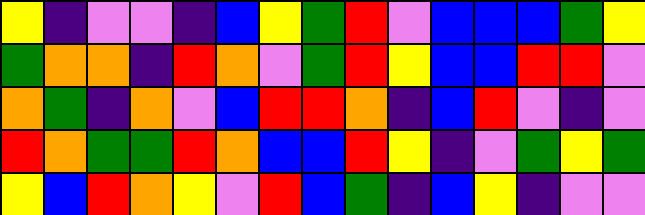[["yellow", "indigo", "violet", "violet", "indigo", "blue", "yellow", "green", "red", "violet", "blue", "blue", "blue", "green", "yellow"], ["green", "orange", "orange", "indigo", "red", "orange", "violet", "green", "red", "yellow", "blue", "blue", "red", "red", "violet"], ["orange", "green", "indigo", "orange", "violet", "blue", "red", "red", "orange", "indigo", "blue", "red", "violet", "indigo", "violet"], ["red", "orange", "green", "green", "red", "orange", "blue", "blue", "red", "yellow", "indigo", "violet", "green", "yellow", "green"], ["yellow", "blue", "red", "orange", "yellow", "violet", "red", "blue", "green", "indigo", "blue", "yellow", "indigo", "violet", "violet"]]